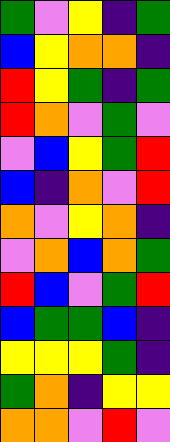[["green", "violet", "yellow", "indigo", "green"], ["blue", "yellow", "orange", "orange", "indigo"], ["red", "yellow", "green", "indigo", "green"], ["red", "orange", "violet", "green", "violet"], ["violet", "blue", "yellow", "green", "red"], ["blue", "indigo", "orange", "violet", "red"], ["orange", "violet", "yellow", "orange", "indigo"], ["violet", "orange", "blue", "orange", "green"], ["red", "blue", "violet", "green", "red"], ["blue", "green", "green", "blue", "indigo"], ["yellow", "yellow", "yellow", "green", "indigo"], ["green", "orange", "indigo", "yellow", "yellow"], ["orange", "orange", "violet", "red", "violet"]]